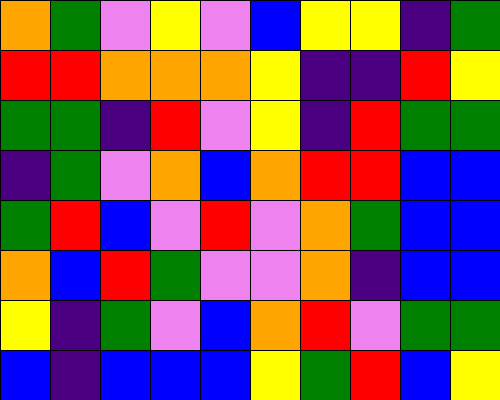[["orange", "green", "violet", "yellow", "violet", "blue", "yellow", "yellow", "indigo", "green"], ["red", "red", "orange", "orange", "orange", "yellow", "indigo", "indigo", "red", "yellow"], ["green", "green", "indigo", "red", "violet", "yellow", "indigo", "red", "green", "green"], ["indigo", "green", "violet", "orange", "blue", "orange", "red", "red", "blue", "blue"], ["green", "red", "blue", "violet", "red", "violet", "orange", "green", "blue", "blue"], ["orange", "blue", "red", "green", "violet", "violet", "orange", "indigo", "blue", "blue"], ["yellow", "indigo", "green", "violet", "blue", "orange", "red", "violet", "green", "green"], ["blue", "indigo", "blue", "blue", "blue", "yellow", "green", "red", "blue", "yellow"]]